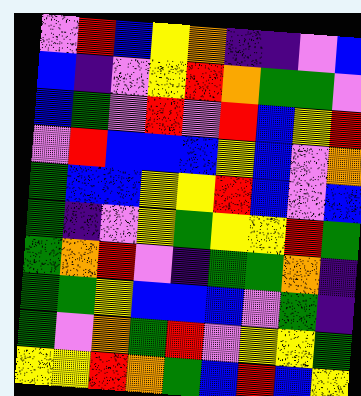[["violet", "red", "blue", "yellow", "orange", "indigo", "indigo", "violet", "blue"], ["blue", "indigo", "violet", "yellow", "red", "orange", "green", "green", "violet"], ["blue", "green", "violet", "red", "violet", "red", "blue", "yellow", "red"], ["violet", "red", "blue", "blue", "blue", "yellow", "blue", "violet", "orange"], ["green", "blue", "blue", "yellow", "yellow", "red", "blue", "violet", "blue"], ["green", "indigo", "violet", "yellow", "green", "yellow", "yellow", "red", "green"], ["green", "orange", "red", "violet", "indigo", "green", "green", "orange", "indigo"], ["green", "green", "yellow", "blue", "blue", "blue", "violet", "green", "indigo"], ["green", "violet", "orange", "green", "red", "violet", "yellow", "yellow", "green"], ["yellow", "yellow", "red", "orange", "green", "blue", "red", "blue", "yellow"]]